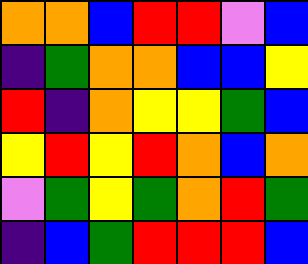[["orange", "orange", "blue", "red", "red", "violet", "blue"], ["indigo", "green", "orange", "orange", "blue", "blue", "yellow"], ["red", "indigo", "orange", "yellow", "yellow", "green", "blue"], ["yellow", "red", "yellow", "red", "orange", "blue", "orange"], ["violet", "green", "yellow", "green", "orange", "red", "green"], ["indigo", "blue", "green", "red", "red", "red", "blue"]]